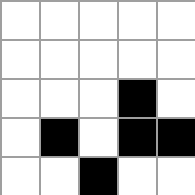[["white", "white", "white", "white", "white"], ["white", "white", "white", "white", "white"], ["white", "white", "white", "black", "white"], ["white", "black", "white", "black", "black"], ["white", "white", "black", "white", "white"]]